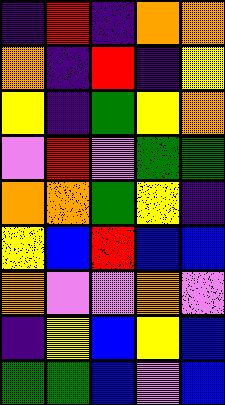[["indigo", "red", "indigo", "orange", "orange"], ["orange", "indigo", "red", "indigo", "yellow"], ["yellow", "indigo", "green", "yellow", "orange"], ["violet", "red", "violet", "green", "green"], ["orange", "orange", "green", "yellow", "indigo"], ["yellow", "blue", "red", "blue", "blue"], ["orange", "violet", "violet", "orange", "violet"], ["indigo", "yellow", "blue", "yellow", "blue"], ["green", "green", "blue", "violet", "blue"]]